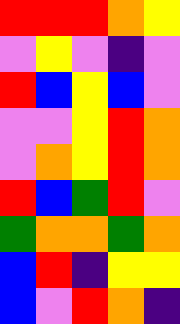[["red", "red", "red", "orange", "yellow"], ["violet", "yellow", "violet", "indigo", "violet"], ["red", "blue", "yellow", "blue", "violet"], ["violet", "violet", "yellow", "red", "orange"], ["violet", "orange", "yellow", "red", "orange"], ["red", "blue", "green", "red", "violet"], ["green", "orange", "orange", "green", "orange"], ["blue", "red", "indigo", "yellow", "yellow"], ["blue", "violet", "red", "orange", "indigo"]]